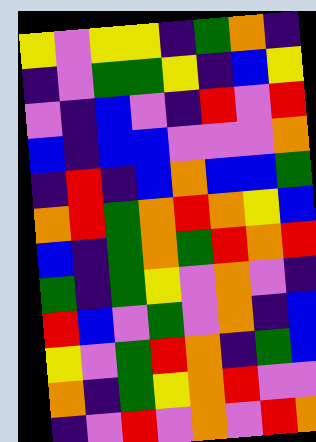[["yellow", "violet", "yellow", "yellow", "indigo", "green", "orange", "indigo"], ["indigo", "violet", "green", "green", "yellow", "indigo", "blue", "yellow"], ["violet", "indigo", "blue", "violet", "indigo", "red", "violet", "red"], ["blue", "indigo", "blue", "blue", "violet", "violet", "violet", "orange"], ["indigo", "red", "indigo", "blue", "orange", "blue", "blue", "green"], ["orange", "red", "green", "orange", "red", "orange", "yellow", "blue"], ["blue", "indigo", "green", "orange", "green", "red", "orange", "red"], ["green", "indigo", "green", "yellow", "violet", "orange", "violet", "indigo"], ["red", "blue", "violet", "green", "violet", "orange", "indigo", "blue"], ["yellow", "violet", "green", "red", "orange", "indigo", "green", "blue"], ["orange", "indigo", "green", "yellow", "orange", "red", "violet", "violet"], ["indigo", "violet", "red", "violet", "orange", "violet", "red", "orange"]]